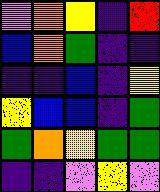[["violet", "orange", "yellow", "indigo", "red"], ["blue", "orange", "green", "indigo", "indigo"], ["indigo", "indigo", "blue", "indigo", "yellow"], ["yellow", "blue", "blue", "indigo", "green"], ["green", "orange", "yellow", "green", "green"], ["indigo", "indigo", "violet", "yellow", "violet"]]